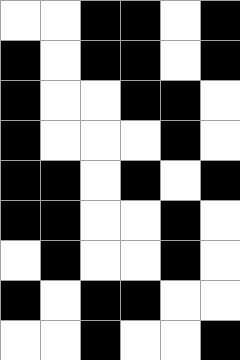[["white", "white", "black", "black", "white", "black"], ["black", "white", "black", "black", "white", "black"], ["black", "white", "white", "black", "black", "white"], ["black", "white", "white", "white", "black", "white"], ["black", "black", "white", "black", "white", "black"], ["black", "black", "white", "white", "black", "white"], ["white", "black", "white", "white", "black", "white"], ["black", "white", "black", "black", "white", "white"], ["white", "white", "black", "white", "white", "black"]]